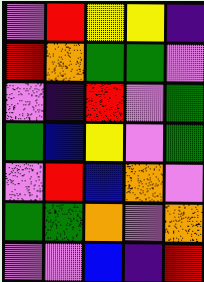[["violet", "red", "yellow", "yellow", "indigo"], ["red", "orange", "green", "green", "violet"], ["violet", "indigo", "red", "violet", "green"], ["green", "blue", "yellow", "violet", "green"], ["violet", "red", "blue", "orange", "violet"], ["green", "green", "orange", "violet", "orange"], ["violet", "violet", "blue", "indigo", "red"]]